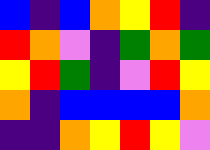[["blue", "indigo", "blue", "orange", "yellow", "red", "indigo"], ["red", "orange", "violet", "indigo", "green", "orange", "green"], ["yellow", "red", "green", "indigo", "violet", "red", "yellow"], ["orange", "indigo", "blue", "blue", "blue", "blue", "orange"], ["indigo", "indigo", "orange", "yellow", "red", "yellow", "violet"]]